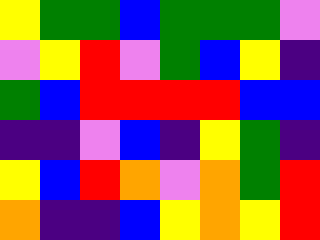[["yellow", "green", "green", "blue", "green", "green", "green", "violet"], ["violet", "yellow", "red", "violet", "green", "blue", "yellow", "indigo"], ["green", "blue", "red", "red", "red", "red", "blue", "blue"], ["indigo", "indigo", "violet", "blue", "indigo", "yellow", "green", "indigo"], ["yellow", "blue", "red", "orange", "violet", "orange", "green", "red"], ["orange", "indigo", "indigo", "blue", "yellow", "orange", "yellow", "red"]]